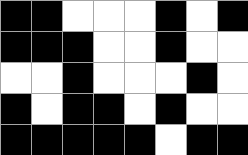[["black", "black", "white", "white", "white", "black", "white", "black"], ["black", "black", "black", "white", "white", "black", "white", "white"], ["white", "white", "black", "white", "white", "white", "black", "white"], ["black", "white", "black", "black", "white", "black", "white", "white"], ["black", "black", "black", "black", "black", "white", "black", "black"]]